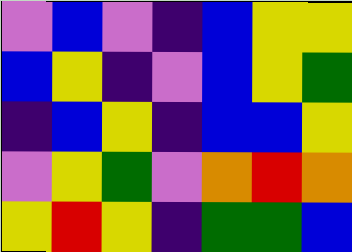[["violet", "blue", "violet", "indigo", "blue", "yellow", "yellow"], ["blue", "yellow", "indigo", "violet", "blue", "yellow", "green"], ["indigo", "blue", "yellow", "indigo", "blue", "blue", "yellow"], ["violet", "yellow", "green", "violet", "orange", "red", "orange"], ["yellow", "red", "yellow", "indigo", "green", "green", "blue"]]